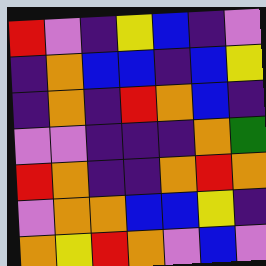[["red", "violet", "indigo", "yellow", "blue", "indigo", "violet"], ["indigo", "orange", "blue", "blue", "indigo", "blue", "yellow"], ["indigo", "orange", "indigo", "red", "orange", "blue", "indigo"], ["violet", "violet", "indigo", "indigo", "indigo", "orange", "green"], ["red", "orange", "indigo", "indigo", "orange", "red", "orange"], ["violet", "orange", "orange", "blue", "blue", "yellow", "indigo"], ["orange", "yellow", "red", "orange", "violet", "blue", "violet"]]